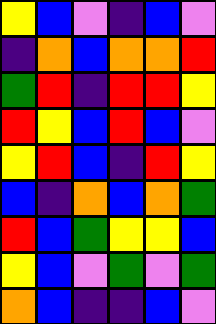[["yellow", "blue", "violet", "indigo", "blue", "violet"], ["indigo", "orange", "blue", "orange", "orange", "red"], ["green", "red", "indigo", "red", "red", "yellow"], ["red", "yellow", "blue", "red", "blue", "violet"], ["yellow", "red", "blue", "indigo", "red", "yellow"], ["blue", "indigo", "orange", "blue", "orange", "green"], ["red", "blue", "green", "yellow", "yellow", "blue"], ["yellow", "blue", "violet", "green", "violet", "green"], ["orange", "blue", "indigo", "indigo", "blue", "violet"]]